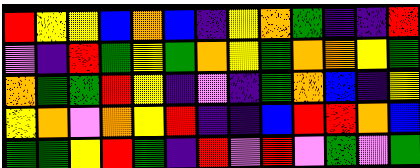[["red", "yellow", "yellow", "blue", "orange", "blue", "indigo", "yellow", "orange", "green", "indigo", "indigo", "red"], ["violet", "indigo", "red", "green", "yellow", "green", "orange", "yellow", "green", "orange", "orange", "yellow", "green"], ["orange", "green", "green", "red", "yellow", "indigo", "violet", "indigo", "green", "orange", "blue", "indigo", "yellow"], ["yellow", "orange", "violet", "orange", "yellow", "red", "indigo", "indigo", "blue", "red", "red", "orange", "blue"], ["green", "green", "yellow", "red", "green", "indigo", "red", "violet", "red", "violet", "green", "violet", "green"]]